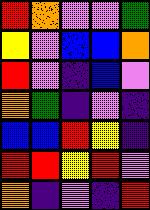[["red", "orange", "violet", "violet", "green"], ["yellow", "violet", "blue", "blue", "orange"], ["red", "violet", "indigo", "blue", "violet"], ["orange", "green", "indigo", "violet", "indigo"], ["blue", "blue", "red", "yellow", "indigo"], ["red", "red", "yellow", "red", "violet"], ["orange", "indigo", "violet", "indigo", "red"]]